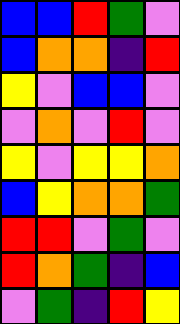[["blue", "blue", "red", "green", "violet"], ["blue", "orange", "orange", "indigo", "red"], ["yellow", "violet", "blue", "blue", "violet"], ["violet", "orange", "violet", "red", "violet"], ["yellow", "violet", "yellow", "yellow", "orange"], ["blue", "yellow", "orange", "orange", "green"], ["red", "red", "violet", "green", "violet"], ["red", "orange", "green", "indigo", "blue"], ["violet", "green", "indigo", "red", "yellow"]]